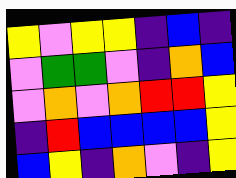[["yellow", "violet", "yellow", "yellow", "indigo", "blue", "indigo"], ["violet", "green", "green", "violet", "indigo", "orange", "blue"], ["violet", "orange", "violet", "orange", "red", "red", "yellow"], ["indigo", "red", "blue", "blue", "blue", "blue", "yellow"], ["blue", "yellow", "indigo", "orange", "violet", "indigo", "yellow"]]